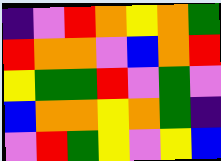[["indigo", "violet", "red", "orange", "yellow", "orange", "green"], ["red", "orange", "orange", "violet", "blue", "orange", "red"], ["yellow", "green", "green", "red", "violet", "green", "violet"], ["blue", "orange", "orange", "yellow", "orange", "green", "indigo"], ["violet", "red", "green", "yellow", "violet", "yellow", "blue"]]